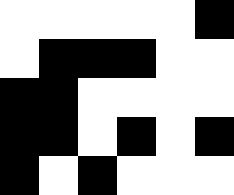[["white", "white", "white", "white", "white", "black"], ["white", "black", "black", "black", "white", "white"], ["black", "black", "white", "white", "white", "white"], ["black", "black", "white", "black", "white", "black"], ["black", "white", "black", "white", "white", "white"]]